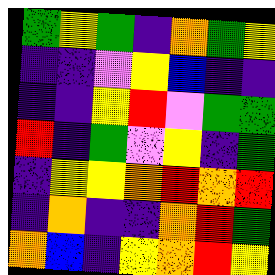[["green", "yellow", "green", "indigo", "orange", "green", "yellow"], ["indigo", "indigo", "violet", "yellow", "blue", "indigo", "indigo"], ["indigo", "indigo", "yellow", "red", "violet", "green", "green"], ["red", "indigo", "green", "violet", "yellow", "indigo", "green"], ["indigo", "yellow", "yellow", "orange", "red", "orange", "red"], ["indigo", "orange", "indigo", "indigo", "orange", "red", "green"], ["orange", "blue", "indigo", "yellow", "orange", "red", "yellow"]]